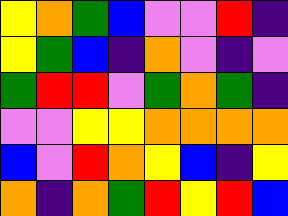[["yellow", "orange", "green", "blue", "violet", "violet", "red", "indigo"], ["yellow", "green", "blue", "indigo", "orange", "violet", "indigo", "violet"], ["green", "red", "red", "violet", "green", "orange", "green", "indigo"], ["violet", "violet", "yellow", "yellow", "orange", "orange", "orange", "orange"], ["blue", "violet", "red", "orange", "yellow", "blue", "indigo", "yellow"], ["orange", "indigo", "orange", "green", "red", "yellow", "red", "blue"]]